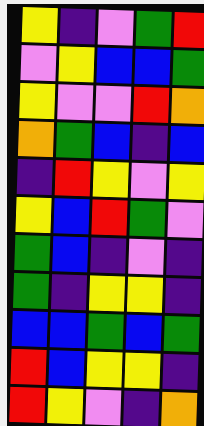[["yellow", "indigo", "violet", "green", "red"], ["violet", "yellow", "blue", "blue", "green"], ["yellow", "violet", "violet", "red", "orange"], ["orange", "green", "blue", "indigo", "blue"], ["indigo", "red", "yellow", "violet", "yellow"], ["yellow", "blue", "red", "green", "violet"], ["green", "blue", "indigo", "violet", "indigo"], ["green", "indigo", "yellow", "yellow", "indigo"], ["blue", "blue", "green", "blue", "green"], ["red", "blue", "yellow", "yellow", "indigo"], ["red", "yellow", "violet", "indigo", "orange"]]